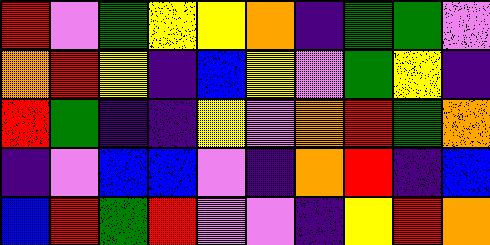[["red", "violet", "green", "yellow", "yellow", "orange", "indigo", "green", "green", "violet"], ["orange", "red", "yellow", "indigo", "blue", "yellow", "violet", "green", "yellow", "indigo"], ["red", "green", "indigo", "indigo", "yellow", "violet", "orange", "red", "green", "orange"], ["indigo", "violet", "blue", "blue", "violet", "indigo", "orange", "red", "indigo", "blue"], ["blue", "red", "green", "red", "violet", "violet", "indigo", "yellow", "red", "orange"]]